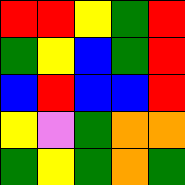[["red", "red", "yellow", "green", "red"], ["green", "yellow", "blue", "green", "red"], ["blue", "red", "blue", "blue", "red"], ["yellow", "violet", "green", "orange", "orange"], ["green", "yellow", "green", "orange", "green"]]